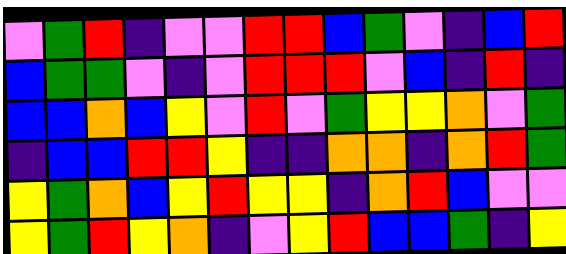[["violet", "green", "red", "indigo", "violet", "violet", "red", "red", "blue", "green", "violet", "indigo", "blue", "red"], ["blue", "green", "green", "violet", "indigo", "violet", "red", "red", "red", "violet", "blue", "indigo", "red", "indigo"], ["blue", "blue", "orange", "blue", "yellow", "violet", "red", "violet", "green", "yellow", "yellow", "orange", "violet", "green"], ["indigo", "blue", "blue", "red", "red", "yellow", "indigo", "indigo", "orange", "orange", "indigo", "orange", "red", "green"], ["yellow", "green", "orange", "blue", "yellow", "red", "yellow", "yellow", "indigo", "orange", "red", "blue", "violet", "violet"], ["yellow", "green", "red", "yellow", "orange", "indigo", "violet", "yellow", "red", "blue", "blue", "green", "indigo", "yellow"]]